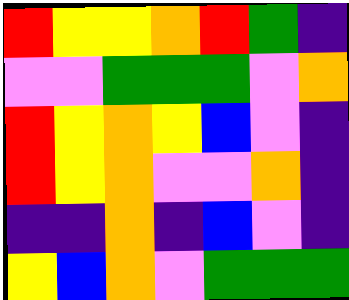[["red", "yellow", "yellow", "orange", "red", "green", "indigo"], ["violet", "violet", "green", "green", "green", "violet", "orange"], ["red", "yellow", "orange", "yellow", "blue", "violet", "indigo"], ["red", "yellow", "orange", "violet", "violet", "orange", "indigo"], ["indigo", "indigo", "orange", "indigo", "blue", "violet", "indigo"], ["yellow", "blue", "orange", "violet", "green", "green", "green"]]